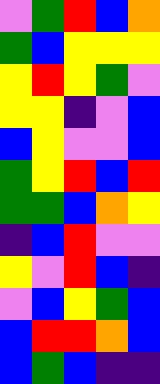[["violet", "green", "red", "blue", "orange"], ["green", "blue", "yellow", "yellow", "yellow"], ["yellow", "red", "yellow", "green", "violet"], ["yellow", "yellow", "indigo", "violet", "blue"], ["blue", "yellow", "violet", "violet", "blue"], ["green", "yellow", "red", "blue", "red"], ["green", "green", "blue", "orange", "yellow"], ["indigo", "blue", "red", "violet", "violet"], ["yellow", "violet", "red", "blue", "indigo"], ["violet", "blue", "yellow", "green", "blue"], ["blue", "red", "red", "orange", "blue"], ["blue", "green", "blue", "indigo", "indigo"]]